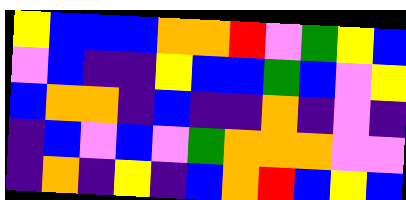[["yellow", "blue", "blue", "blue", "orange", "orange", "red", "violet", "green", "yellow", "blue"], ["violet", "blue", "indigo", "indigo", "yellow", "blue", "blue", "green", "blue", "violet", "yellow"], ["blue", "orange", "orange", "indigo", "blue", "indigo", "indigo", "orange", "indigo", "violet", "indigo"], ["indigo", "blue", "violet", "blue", "violet", "green", "orange", "orange", "orange", "violet", "violet"], ["indigo", "orange", "indigo", "yellow", "indigo", "blue", "orange", "red", "blue", "yellow", "blue"]]